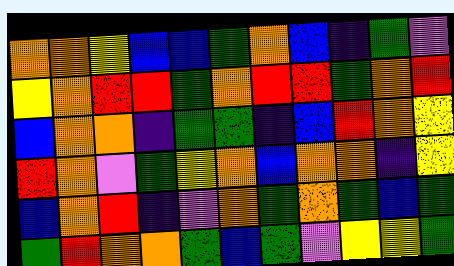[["orange", "orange", "yellow", "blue", "blue", "green", "orange", "blue", "indigo", "green", "violet"], ["yellow", "orange", "red", "red", "green", "orange", "red", "red", "green", "orange", "red"], ["blue", "orange", "orange", "indigo", "green", "green", "indigo", "blue", "red", "orange", "yellow"], ["red", "orange", "violet", "green", "yellow", "orange", "blue", "orange", "orange", "indigo", "yellow"], ["blue", "orange", "red", "indigo", "violet", "orange", "green", "orange", "green", "blue", "green"], ["green", "red", "orange", "orange", "green", "blue", "green", "violet", "yellow", "yellow", "green"]]